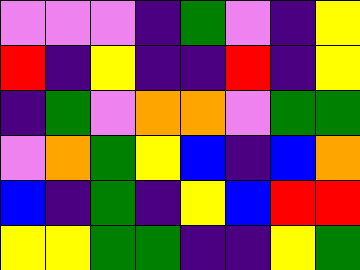[["violet", "violet", "violet", "indigo", "green", "violet", "indigo", "yellow"], ["red", "indigo", "yellow", "indigo", "indigo", "red", "indigo", "yellow"], ["indigo", "green", "violet", "orange", "orange", "violet", "green", "green"], ["violet", "orange", "green", "yellow", "blue", "indigo", "blue", "orange"], ["blue", "indigo", "green", "indigo", "yellow", "blue", "red", "red"], ["yellow", "yellow", "green", "green", "indigo", "indigo", "yellow", "green"]]